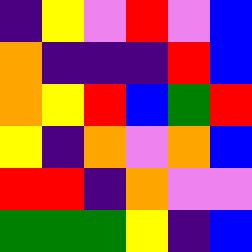[["indigo", "yellow", "violet", "red", "violet", "blue"], ["orange", "indigo", "indigo", "indigo", "red", "blue"], ["orange", "yellow", "red", "blue", "green", "red"], ["yellow", "indigo", "orange", "violet", "orange", "blue"], ["red", "red", "indigo", "orange", "violet", "violet"], ["green", "green", "green", "yellow", "indigo", "blue"]]